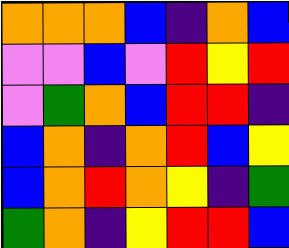[["orange", "orange", "orange", "blue", "indigo", "orange", "blue"], ["violet", "violet", "blue", "violet", "red", "yellow", "red"], ["violet", "green", "orange", "blue", "red", "red", "indigo"], ["blue", "orange", "indigo", "orange", "red", "blue", "yellow"], ["blue", "orange", "red", "orange", "yellow", "indigo", "green"], ["green", "orange", "indigo", "yellow", "red", "red", "blue"]]